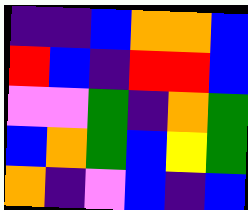[["indigo", "indigo", "blue", "orange", "orange", "blue"], ["red", "blue", "indigo", "red", "red", "blue"], ["violet", "violet", "green", "indigo", "orange", "green"], ["blue", "orange", "green", "blue", "yellow", "green"], ["orange", "indigo", "violet", "blue", "indigo", "blue"]]